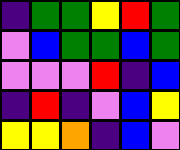[["indigo", "green", "green", "yellow", "red", "green"], ["violet", "blue", "green", "green", "blue", "green"], ["violet", "violet", "violet", "red", "indigo", "blue"], ["indigo", "red", "indigo", "violet", "blue", "yellow"], ["yellow", "yellow", "orange", "indigo", "blue", "violet"]]